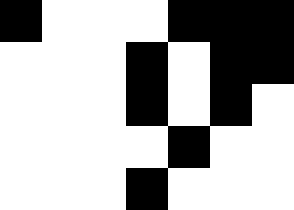[["black", "white", "white", "white", "black", "black", "black"], ["white", "white", "white", "black", "white", "black", "black"], ["white", "white", "white", "black", "white", "black", "white"], ["white", "white", "white", "white", "black", "white", "white"], ["white", "white", "white", "black", "white", "white", "white"]]